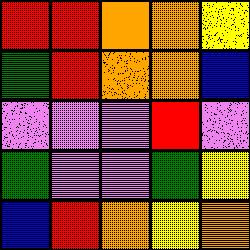[["red", "red", "orange", "orange", "yellow"], ["green", "red", "orange", "orange", "blue"], ["violet", "violet", "violet", "red", "violet"], ["green", "violet", "violet", "green", "yellow"], ["blue", "red", "orange", "yellow", "orange"]]